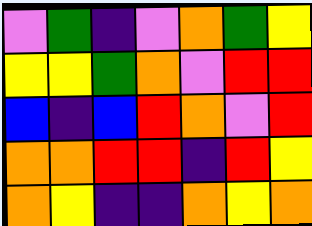[["violet", "green", "indigo", "violet", "orange", "green", "yellow"], ["yellow", "yellow", "green", "orange", "violet", "red", "red"], ["blue", "indigo", "blue", "red", "orange", "violet", "red"], ["orange", "orange", "red", "red", "indigo", "red", "yellow"], ["orange", "yellow", "indigo", "indigo", "orange", "yellow", "orange"]]